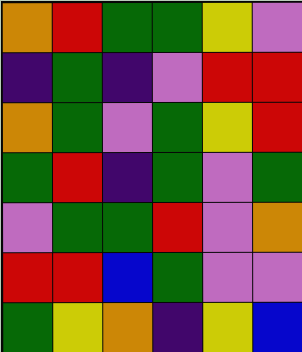[["orange", "red", "green", "green", "yellow", "violet"], ["indigo", "green", "indigo", "violet", "red", "red"], ["orange", "green", "violet", "green", "yellow", "red"], ["green", "red", "indigo", "green", "violet", "green"], ["violet", "green", "green", "red", "violet", "orange"], ["red", "red", "blue", "green", "violet", "violet"], ["green", "yellow", "orange", "indigo", "yellow", "blue"]]